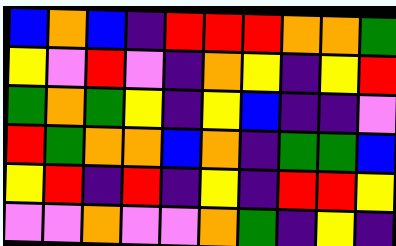[["blue", "orange", "blue", "indigo", "red", "red", "red", "orange", "orange", "green"], ["yellow", "violet", "red", "violet", "indigo", "orange", "yellow", "indigo", "yellow", "red"], ["green", "orange", "green", "yellow", "indigo", "yellow", "blue", "indigo", "indigo", "violet"], ["red", "green", "orange", "orange", "blue", "orange", "indigo", "green", "green", "blue"], ["yellow", "red", "indigo", "red", "indigo", "yellow", "indigo", "red", "red", "yellow"], ["violet", "violet", "orange", "violet", "violet", "orange", "green", "indigo", "yellow", "indigo"]]